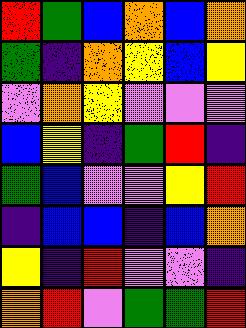[["red", "green", "blue", "orange", "blue", "orange"], ["green", "indigo", "orange", "yellow", "blue", "yellow"], ["violet", "orange", "yellow", "violet", "violet", "violet"], ["blue", "yellow", "indigo", "green", "red", "indigo"], ["green", "blue", "violet", "violet", "yellow", "red"], ["indigo", "blue", "blue", "indigo", "blue", "orange"], ["yellow", "indigo", "red", "violet", "violet", "indigo"], ["orange", "red", "violet", "green", "green", "red"]]